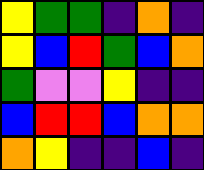[["yellow", "green", "green", "indigo", "orange", "indigo"], ["yellow", "blue", "red", "green", "blue", "orange"], ["green", "violet", "violet", "yellow", "indigo", "indigo"], ["blue", "red", "red", "blue", "orange", "orange"], ["orange", "yellow", "indigo", "indigo", "blue", "indigo"]]